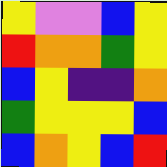[["yellow", "violet", "violet", "blue", "yellow"], ["red", "orange", "orange", "green", "yellow"], ["blue", "yellow", "indigo", "indigo", "orange"], ["green", "yellow", "yellow", "yellow", "blue"], ["blue", "orange", "yellow", "blue", "red"]]